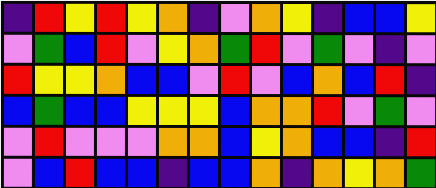[["indigo", "red", "yellow", "red", "yellow", "orange", "indigo", "violet", "orange", "yellow", "indigo", "blue", "blue", "yellow"], ["violet", "green", "blue", "red", "violet", "yellow", "orange", "green", "red", "violet", "green", "violet", "indigo", "violet"], ["red", "yellow", "yellow", "orange", "blue", "blue", "violet", "red", "violet", "blue", "orange", "blue", "red", "indigo"], ["blue", "green", "blue", "blue", "yellow", "yellow", "yellow", "blue", "orange", "orange", "red", "violet", "green", "violet"], ["violet", "red", "violet", "violet", "violet", "orange", "orange", "blue", "yellow", "orange", "blue", "blue", "indigo", "red"], ["violet", "blue", "red", "blue", "blue", "indigo", "blue", "blue", "orange", "indigo", "orange", "yellow", "orange", "green"]]